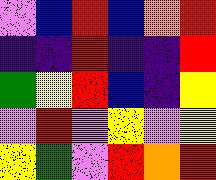[["violet", "blue", "red", "blue", "orange", "red"], ["indigo", "indigo", "red", "indigo", "indigo", "red"], ["green", "yellow", "red", "blue", "indigo", "yellow"], ["violet", "red", "violet", "yellow", "violet", "yellow"], ["yellow", "green", "violet", "red", "orange", "red"]]